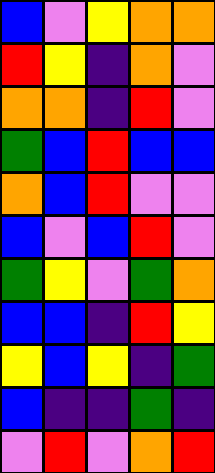[["blue", "violet", "yellow", "orange", "orange"], ["red", "yellow", "indigo", "orange", "violet"], ["orange", "orange", "indigo", "red", "violet"], ["green", "blue", "red", "blue", "blue"], ["orange", "blue", "red", "violet", "violet"], ["blue", "violet", "blue", "red", "violet"], ["green", "yellow", "violet", "green", "orange"], ["blue", "blue", "indigo", "red", "yellow"], ["yellow", "blue", "yellow", "indigo", "green"], ["blue", "indigo", "indigo", "green", "indigo"], ["violet", "red", "violet", "orange", "red"]]